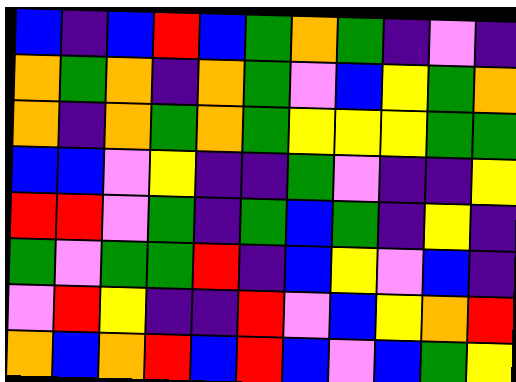[["blue", "indigo", "blue", "red", "blue", "green", "orange", "green", "indigo", "violet", "indigo"], ["orange", "green", "orange", "indigo", "orange", "green", "violet", "blue", "yellow", "green", "orange"], ["orange", "indigo", "orange", "green", "orange", "green", "yellow", "yellow", "yellow", "green", "green"], ["blue", "blue", "violet", "yellow", "indigo", "indigo", "green", "violet", "indigo", "indigo", "yellow"], ["red", "red", "violet", "green", "indigo", "green", "blue", "green", "indigo", "yellow", "indigo"], ["green", "violet", "green", "green", "red", "indigo", "blue", "yellow", "violet", "blue", "indigo"], ["violet", "red", "yellow", "indigo", "indigo", "red", "violet", "blue", "yellow", "orange", "red"], ["orange", "blue", "orange", "red", "blue", "red", "blue", "violet", "blue", "green", "yellow"]]